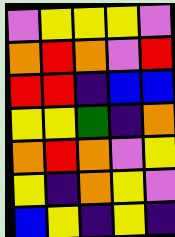[["violet", "yellow", "yellow", "yellow", "violet"], ["orange", "red", "orange", "violet", "red"], ["red", "red", "indigo", "blue", "blue"], ["yellow", "yellow", "green", "indigo", "orange"], ["orange", "red", "orange", "violet", "yellow"], ["yellow", "indigo", "orange", "yellow", "violet"], ["blue", "yellow", "indigo", "yellow", "indigo"]]